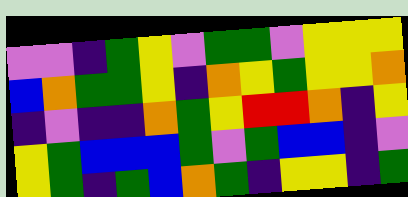[["violet", "violet", "indigo", "green", "yellow", "violet", "green", "green", "violet", "yellow", "yellow", "yellow"], ["blue", "orange", "green", "green", "yellow", "indigo", "orange", "yellow", "green", "yellow", "yellow", "orange"], ["indigo", "violet", "indigo", "indigo", "orange", "green", "yellow", "red", "red", "orange", "indigo", "yellow"], ["yellow", "green", "blue", "blue", "blue", "green", "violet", "green", "blue", "blue", "indigo", "violet"], ["yellow", "green", "indigo", "green", "blue", "orange", "green", "indigo", "yellow", "yellow", "indigo", "green"]]